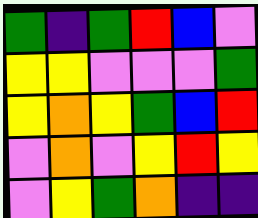[["green", "indigo", "green", "red", "blue", "violet"], ["yellow", "yellow", "violet", "violet", "violet", "green"], ["yellow", "orange", "yellow", "green", "blue", "red"], ["violet", "orange", "violet", "yellow", "red", "yellow"], ["violet", "yellow", "green", "orange", "indigo", "indigo"]]